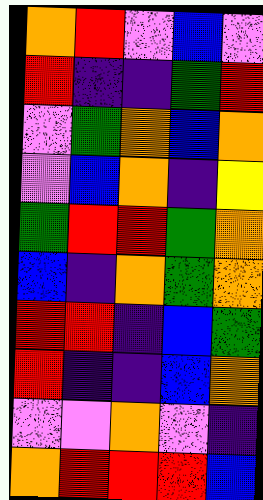[["orange", "red", "violet", "blue", "violet"], ["red", "indigo", "indigo", "green", "red"], ["violet", "green", "orange", "blue", "orange"], ["violet", "blue", "orange", "indigo", "yellow"], ["green", "red", "red", "green", "orange"], ["blue", "indigo", "orange", "green", "orange"], ["red", "red", "indigo", "blue", "green"], ["red", "indigo", "indigo", "blue", "orange"], ["violet", "violet", "orange", "violet", "indigo"], ["orange", "red", "red", "red", "blue"]]